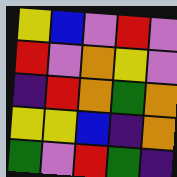[["yellow", "blue", "violet", "red", "violet"], ["red", "violet", "orange", "yellow", "violet"], ["indigo", "red", "orange", "green", "orange"], ["yellow", "yellow", "blue", "indigo", "orange"], ["green", "violet", "red", "green", "indigo"]]